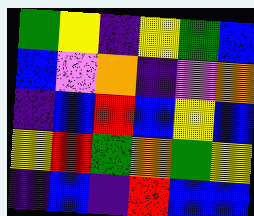[["green", "yellow", "indigo", "yellow", "green", "blue"], ["blue", "violet", "orange", "indigo", "violet", "orange"], ["indigo", "blue", "red", "blue", "yellow", "blue"], ["yellow", "red", "green", "orange", "green", "yellow"], ["indigo", "blue", "indigo", "red", "blue", "blue"]]